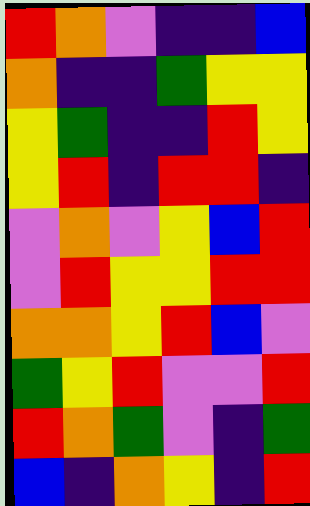[["red", "orange", "violet", "indigo", "indigo", "blue"], ["orange", "indigo", "indigo", "green", "yellow", "yellow"], ["yellow", "green", "indigo", "indigo", "red", "yellow"], ["yellow", "red", "indigo", "red", "red", "indigo"], ["violet", "orange", "violet", "yellow", "blue", "red"], ["violet", "red", "yellow", "yellow", "red", "red"], ["orange", "orange", "yellow", "red", "blue", "violet"], ["green", "yellow", "red", "violet", "violet", "red"], ["red", "orange", "green", "violet", "indigo", "green"], ["blue", "indigo", "orange", "yellow", "indigo", "red"]]